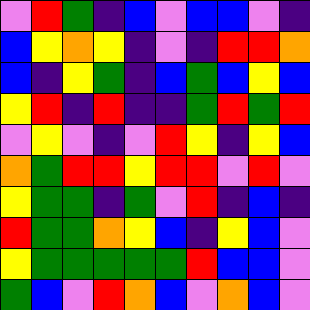[["violet", "red", "green", "indigo", "blue", "violet", "blue", "blue", "violet", "indigo"], ["blue", "yellow", "orange", "yellow", "indigo", "violet", "indigo", "red", "red", "orange"], ["blue", "indigo", "yellow", "green", "indigo", "blue", "green", "blue", "yellow", "blue"], ["yellow", "red", "indigo", "red", "indigo", "indigo", "green", "red", "green", "red"], ["violet", "yellow", "violet", "indigo", "violet", "red", "yellow", "indigo", "yellow", "blue"], ["orange", "green", "red", "red", "yellow", "red", "red", "violet", "red", "violet"], ["yellow", "green", "green", "indigo", "green", "violet", "red", "indigo", "blue", "indigo"], ["red", "green", "green", "orange", "yellow", "blue", "indigo", "yellow", "blue", "violet"], ["yellow", "green", "green", "green", "green", "green", "red", "blue", "blue", "violet"], ["green", "blue", "violet", "red", "orange", "blue", "violet", "orange", "blue", "violet"]]